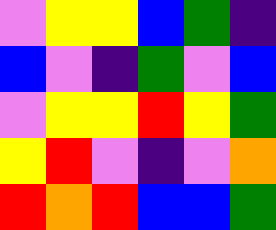[["violet", "yellow", "yellow", "blue", "green", "indigo"], ["blue", "violet", "indigo", "green", "violet", "blue"], ["violet", "yellow", "yellow", "red", "yellow", "green"], ["yellow", "red", "violet", "indigo", "violet", "orange"], ["red", "orange", "red", "blue", "blue", "green"]]